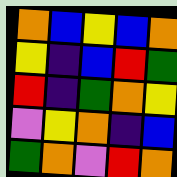[["orange", "blue", "yellow", "blue", "orange"], ["yellow", "indigo", "blue", "red", "green"], ["red", "indigo", "green", "orange", "yellow"], ["violet", "yellow", "orange", "indigo", "blue"], ["green", "orange", "violet", "red", "orange"]]